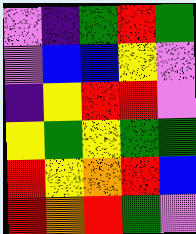[["violet", "indigo", "green", "red", "green"], ["violet", "blue", "blue", "yellow", "violet"], ["indigo", "yellow", "red", "red", "violet"], ["yellow", "green", "yellow", "green", "green"], ["red", "yellow", "orange", "red", "blue"], ["red", "orange", "red", "green", "violet"]]